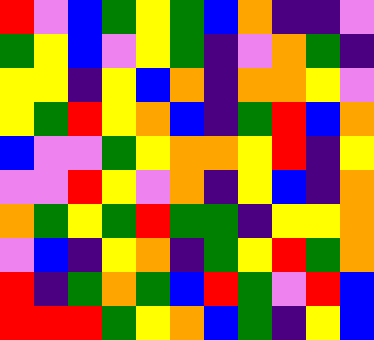[["red", "violet", "blue", "green", "yellow", "green", "blue", "orange", "indigo", "indigo", "violet"], ["green", "yellow", "blue", "violet", "yellow", "green", "indigo", "violet", "orange", "green", "indigo"], ["yellow", "yellow", "indigo", "yellow", "blue", "orange", "indigo", "orange", "orange", "yellow", "violet"], ["yellow", "green", "red", "yellow", "orange", "blue", "indigo", "green", "red", "blue", "orange"], ["blue", "violet", "violet", "green", "yellow", "orange", "orange", "yellow", "red", "indigo", "yellow"], ["violet", "violet", "red", "yellow", "violet", "orange", "indigo", "yellow", "blue", "indigo", "orange"], ["orange", "green", "yellow", "green", "red", "green", "green", "indigo", "yellow", "yellow", "orange"], ["violet", "blue", "indigo", "yellow", "orange", "indigo", "green", "yellow", "red", "green", "orange"], ["red", "indigo", "green", "orange", "green", "blue", "red", "green", "violet", "red", "blue"], ["red", "red", "red", "green", "yellow", "orange", "blue", "green", "indigo", "yellow", "blue"]]